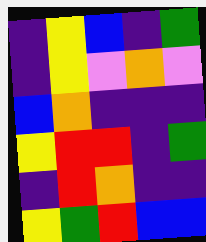[["indigo", "yellow", "blue", "indigo", "green"], ["indigo", "yellow", "violet", "orange", "violet"], ["blue", "orange", "indigo", "indigo", "indigo"], ["yellow", "red", "red", "indigo", "green"], ["indigo", "red", "orange", "indigo", "indigo"], ["yellow", "green", "red", "blue", "blue"]]